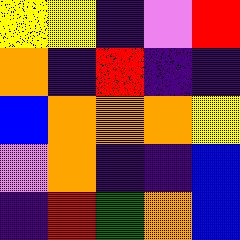[["yellow", "yellow", "indigo", "violet", "red"], ["orange", "indigo", "red", "indigo", "indigo"], ["blue", "orange", "orange", "orange", "yellow"], ["violet", "orange", "indigo", "indigo", "blue"], ["indigo", "red", "green", "orange", "blue"]]